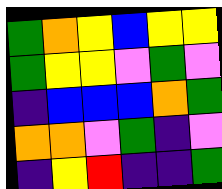[["green", "orange", "yellow", "blue", "yellow", "yellow"], ["green", "yellow", "yellow", "violet", "green", "violet"], ["indigo", "blue", "blue", "blue", "orange", "green"], ["orange", "orange", "violet", "green", "indigo", "violet"], ["indigo", "yellow", "red", "indigo", "indigo", "green"]]